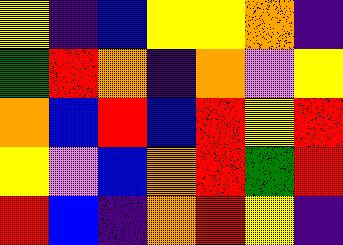[["yellow", "indigo", "blue", "yellow", "yellow", "orange", "indigo"], ["green", "red", "orange", "indigo", "orange", "violet", "yellow"], ["orange", "blue", "red", "blue", "red", "yellow", "red"], ["yellow", "violet", "blue", "orange", "red", "green", "red"], ["red", "blue", "indigo", "orange", "red", "yellow", "indigo"]]